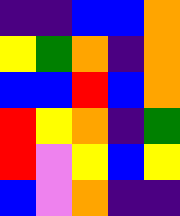[["indigo", "indigo", "blue", "blue", "orange"], ["yellow", "green", "orange", "indigo", "orange"], ["blue", "blue", "red", "blue", "orange"], ["red", "yellow", "orange", "indigo", "green"], ["red", "violet", "yellow", "blue", "yellow"], ["blue", "violet", "orange", "indigo", "indigo"]]